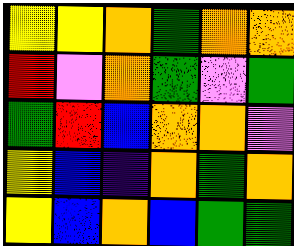[["yellow", "yellow", "orange", "green", "orange", "orange"], ["red", "violet", "orange", "green", "violet", "green"], ["green", "red", "blue", "orange", "orange", "violet"], ["yellow", "blue", "indigo", "orange", "green", "orange"], ["yellow", "blue", "orange", "blue", "green", "green"]]